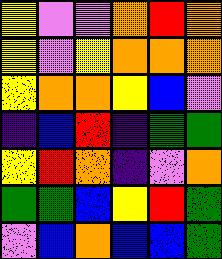[["yellow", "violet", "violet", "orange", "red", "orange"], ["yellow", "violet", "yellow", "orange", "orange", "orange"], ["yellow", "orange", "orange", "yellow", "blue", "violet"], ["indigo", "blue", "red", "indigo", "green", "green"], ["yellow", "red", "orange", "indigo", "violet", "orange"], ["green", "green", "blue", "yellow", "red", "green"], ["violet", "blue", "orange", "blue", "blue", "green"]]